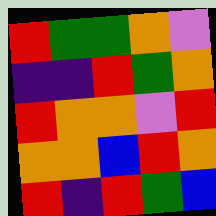[["red", "green", "green", "orange", "violet"], ["indigo", "indigo", "red", "green", "orange"], ["red", "orange", "orange", "violet", "red"], ["orange", "orange", "blue", "red", "orange"], ["red", "indigo", "red", "green", "blue"]]